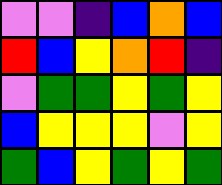[["violet", "violet", "indigo", "blue", "orange", "blue"], ["red", "blue", "yellow", "orange", "red", "indigo"], ["violet", "green", "green", "yellow", "green", "yellow"], ["blue", "yellow", "yellow", "yellow", "violet", "yellow"], ["green", "blue", "yellow", "green", "yellow", "green"]]